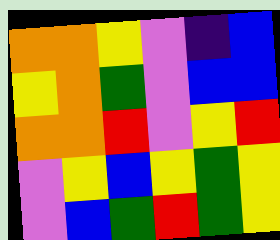[["orange", "orange", "yellow", "violet", "indigo", "blue"], ["yellow", "orange", "green", "violet", "blue", "blue"], ["orange", "orange", "red", "violet", "yellow", "red"], ["violet", "yellow", "blue", "yellow", "green", "yellow"], ["violet", "blue", "green", "red", "green", "yellow"]]